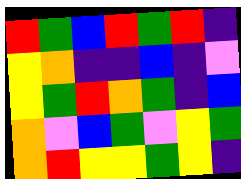[["red", "green", "blue", "red", "green", "red", "indigo"], ["yellow", "orange", "indigo", "indigo", "blue", "indigo", "violet"], ["yellow", "green", "red", "orange", "green", "indigo", "blue"], ["orange", "violet", "blue", "green", "violet", "yellow", "green"], ["orange", "red", "yellow", "yellow", "green", "yellow", "indigo"]]